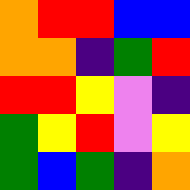[["orange", "red", "red", "blue", "blue"], ["orange", "orange", "indigo", "green", "red"], ["red", "red", "yellow", "violet", "indigo"], ["green", "yellow", "red", "violet", "yellow"], ["green", "blue", "green", "indigo", "orange"]]